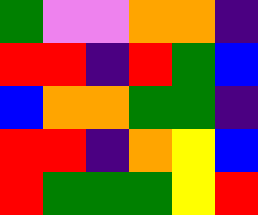[["green", "violet", "violet", "orange", "orange", "indigo"], ["red", "red", "indigo", "red", "green", "blue"], ["blue", "orange", "orange", "green", "green", "indigo"], ["red", "red", "indigo", "orange", "yellow", "blue"], ["red", "green", "green", "green", "yellow", "red"]]